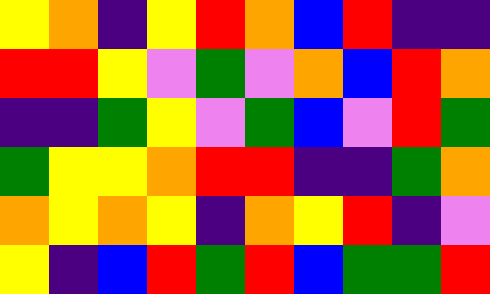[["yellow", "orange", "indigo", "yellow", "red", "orange", "blue", "red", "indigo", "indigo"], ["red", "red", "yellow", "violet", "green", "violet", "orange", "blue", "red", "orange"], ["indigo", "indigo", "green", "yellow", "violet", "green", "blue", "violet", "red", "green"], ["green", "yellow", "yellow", "orange", "red", "red", "indigo", "indigo", "green", "orange"], ["orange", "yellow", "orange", "yellow", "indigo", "orange", "yellow", "red", "indigo", "violet"], ["yellow", "indigo", "blue", "red", "green", "red", "blue", "green", "green", "red"]]